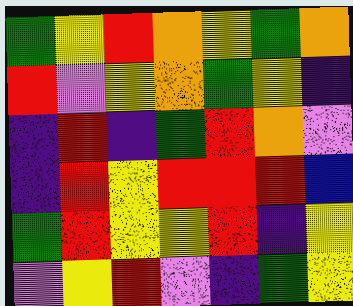[["green", "yellow", "red", "orange", "yellow", "green", "orange"], ["red", "violet", "yellow", "orange", "green", "yellow", "indigo"], ["indigo", "red", "indigo", "green", "red", "orange", "violet"], ["indigo", "red", "yellow", "red", "red", "red", "blue"], ["green", "red", "yellow", "yellow", "red", "indigo", "yellow"], ["violet", "yellow", "red", "violet", "indigo", "green", "yellow"]]